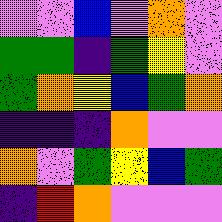[["violet", "violet", "blue", "violet", "orange", "violet"], ["green", "green", "indigo", "green", "yellow", "violet"], ["green", "orange", "yellow", "blue", "green", "orange"], ["indigo", "indigo", "indigo", "orange", "violet", "violet"], ["orange", "violet", "green", "yellow", "blue", "green"], ["indigo", "red", "orange", "violet", "violet", "violet"]]